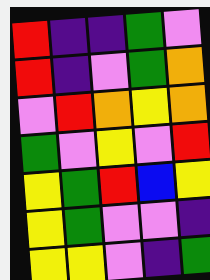[["red", "indigo", "indigo", "green", "violet"], ["red", "indigo", "violet", "green", "orange"], ["violet", "red", "orange", "yellow", "orange"], ["green", "violet", "yellow", "violet", "red"], ["yellow", "green", "red", "blue", "yellow"], ["yellow", "green", "violet", "violet", "indigo"], ["yellow", "yellow", "violet", "indigo", "green"]]